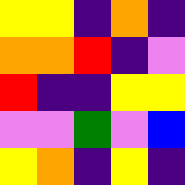[["yellow", "yellow", "indigo", "orange", "indigo"], ["orange", "orange", "red", "indigo", "violet"], ["red", "indigo", "indigo", "yellow", "yellow"], ["violet", "violet", "green", "violet", "blue"], ["yellow", "orange", "indigo", "yellow", "indigo"]]